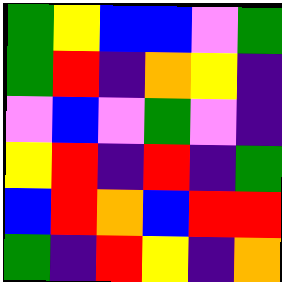[["green", "yellow", "blue", "blue", "violet", "green"], ["green", "red", "indigo", "orange", "yellow", "indigo"], ["violet", "blue", "violet", "green", "violet", "indigo"], ["yellow", "red", "indigo", "red", "indigo", "green"], ["blue", "red", "orange", "blue", "red", "red"], ["green", "indigo", "red", "yellow", "indigo", "orange"]]